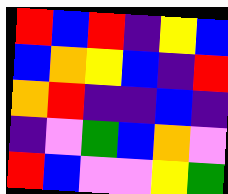[["red", "blue", "red", "indigo", "yellow", "blue"], ["blue", "orange", "yellow", "blue", "indigo", "red"], ["orange", "red", "indigo", "indigo", "blue", "indigo"], ["indigo", "violet", "green", "blue", "orange", "violet"], ["red", "blue", "violet", "violet", "yellow", "green"]]